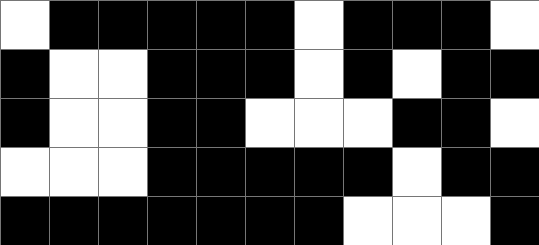[["white", "black", "black", "black", "black", "black", "white", "black", "black", "black", "white"], ["black", "white", "white", "black", "black", "black", "white", "black", "white", "black", "black"], ["black", "white", "white", "black", "black", "white", "white", "white", "black", "black", "white"], ["white", "white", "white", "black", "black", "black", "black", "black", "white", "black", "black"], ["black", "black", "black", "black", "black", "black", "black", "white", "white", "white", "black"]]